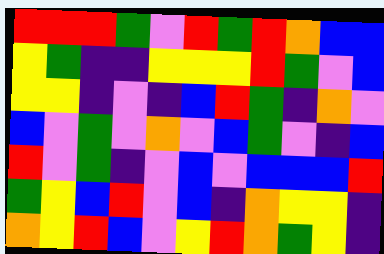[["red", "red", "red", "green", "violet", "red", "green", "red", "orange", "blue", "blue"], ["yellow", "green", "indigo", "indigo", "yellow", "yellow", "yellow", "red", "green", "violet", "blue"], ["yellow", "yellow", "indigo", "violet", "indigo", "blue", "red", "green", "indigo", "orange", "violet"], ["blue", "violet", "green", "violet", "orange", "violet", "blue", "green", "violet", "indigo", "blue"], ["red", "violet", "green", "indigo", "violet", "blue", "violet", "blue", "blue", "blue", "red"], ["green", "yellow", "blue", "red", "violet", "blue", "indigo", "orange", "yellow", "yellow", "indigo"], ["orange", "yellow", "red", "blue", "violet", "yellow", "red", "orange", "green", "yellow", "indigo"]]